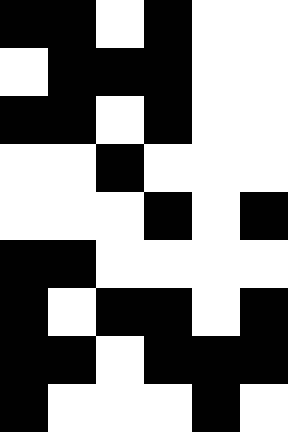[["black", "black", "white", "black", "white", "white"], ["white", "black", "black", "black", "white", "white"], ["black", "black", "white", "black", "white", "white"], ["white", "white", "black", "white", "white", "white"], ["white", "white", "white", "black", "white", "black"], ["black", "black", "white", "white", "white", "white"], ["black", "white", "black", "black", "white", "black"], ["black", "black", "white", "black", "black", "black"], ["black", "white", "white", "white", "black", "white"]]